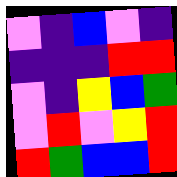[["violet", "indigo", "blue", "violet", "indigo"], ["indigo", "indigo", "indigo", "red", "red"], ["violet", "indigo", "yellow", "blue", "green"], ["violet", "red", "violet", "yellow", "red"], ["red", "green", "blue", "blue", "red"]]